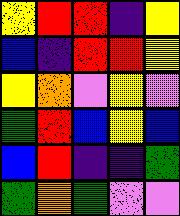[["yellow", "red", "red", "indigo", "yellow"], ["blue", "indigo", "red", "red", "yellow"], ["yellow", "orange", "violet", "yellow", "violet"], ["green", "red", "blue", "yellow", "blue"], ["blue", "red", "indigo", "indigo", "green"], ["green", "orange", "green", "violet", "violet"]]